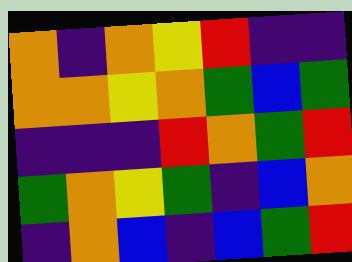[["orange", "indigo", "orange", "yellow", "red", "indigo", "indigo"], ["orange", "orange", "yellow", "orange", "green", "blue", "green"], ["indigo", "indigo", "indigo", "red", "orange", "green", "red"], ["green", "orange", "yellow", "green", "indigo", "blue", "orange"], ["indigo", "orange", "blue", "indigo", "blue", "green", "red"]]